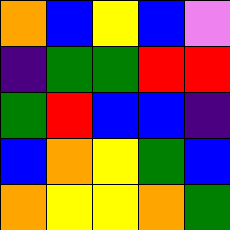[["orange", "blue", "yellow", "blue", "violet"], ["indigo", "green", "green", "red", "red"], ["green", "red", "blue", "blue", "indigo"], ["blue", "orange", "yellow", "green", "blue"], ["orange", "yellow", "yellow", "orange", "green"]]